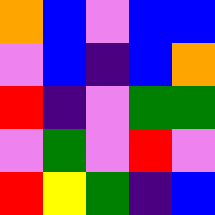[["orange", "blue", "violet", "blue", "blue"], ["violet", "blue", "indigo", "blue", "orange"], ["red", "indigo", "violet", "green", "green"], ["violet", "green", "violet", "red", "violet"], ["red", "yellow", "green", "indigo", "blue"]]